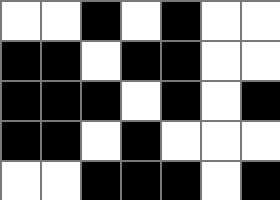[["white", "white", "black", "white", "black", "white", "white"], ["black", "black", "white", "black", "black", "white", "white"], ["black", "black", "black", "white", "black", "white", "black"], ["black", "black", "white", "black", "white", "white", "white"], ["white", "white", "black", "black", "black", "white", "black"]]